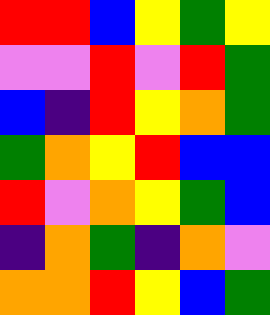[["red", "red", "blue", "yellow", "green", "yellow"], ["violet", "violet", "red", "violet", "red", "green"], ["blue", "indigo", "red", "yellow", "orange", "green"], ["green", "orange", "yellow", "red", "blue", "blue"], ["red", "violet", "orange", "yellow", "green", "blue"], ["indigo", "orange", "green", "indigo", "orange", "violet"], ["orange", "orange", "red", "yellow", "blue", "green"]]